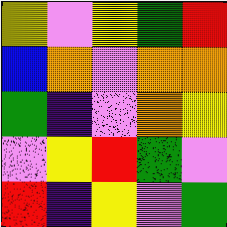[["yellow", "violet", "yellow", "green", "red"], ["blue", "orange", "violet", "orange", "orange"], ["green", "indigo", "violet", "orange", "yellow"], ["violet", "yellow", "red", "green", "violet"], ["red", "indigo", "yellow", "violet", "green"]]